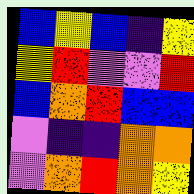[["blue", "yellow", "blue", "indigo", "yellow"], ["yellow", "red", "violet", "violet", "red"], ["blue", "orange", "red", "blue", "blue"], ["violet", "indigo", "indigo", "orange", "orange"], ["violet", "orange", "red", "orange", "yellow"]]